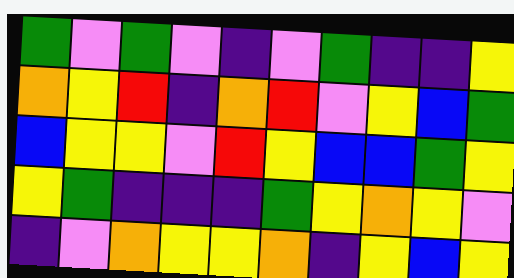[["green", "violet", "green", "violet", "indigo", "violet", "green", "indigo", "indigo", "yellow"], ["orange", "yellow", "red", "indigo", "orange", "red", "violet", "yellow", "blue", "green"], ["blue", "yellow", "yellow", "violet", "red", "yellow", "blue", "blue", "green", "yellow"], ["yellow", "green", "indigo", "indigo", "indigo", "green", "yellow", "orange", "yellow", "violet"], ["indigo", "violet", "orange", "yellow", "yellow", "orange", "indigo", "yellow", "blue", "yellow"]]